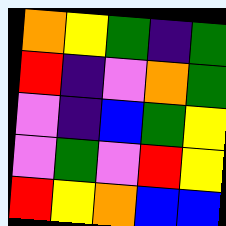[["orange", "yellow", "green", "indigo", "green"], ["red", "indigo", "violet", "orange", "green"], ["violet", "indigo", "blue", "green", "yellow"], ["violet", "green", "violet", "red", "yellow"], ["red", "yellow", "orange", "blue", "blue"]]